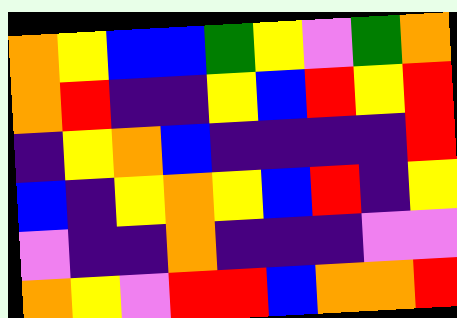[["orange", "yellow", "blue", "blue", "green", "yellow", "violet", "green", "orange"], ["orange", "red", "indigo", "indigo", "yellow", "blue", "red", "yellow", "red"], ["indigo", "yellow", "orange", "blue", "indigo", "indigo", "indigo", "indigo", "red"], ["blue", "indigo", "yellow", "orange", "yellow", "blue", "red", "indigo", "yellow"], ["violet", "indigo", "indigo", "orange", "indigo", "indigo", "indigo", "violet", "violet"], ["orange", "yellow", "violet", "red", "red", "blue", "orange", "orange", "red"]]